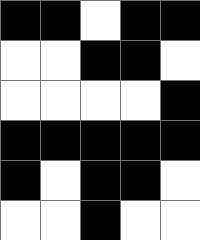[["black", "black", "white", "black", "black"], ["white", "white", "black", "black", "white"], ["white", "white", "white", "white", "black"], ["black", "black", "black", "black", "black"], ["black", "white", "black", "black", "white"], ["white", "white", "black", "white", "white"]]